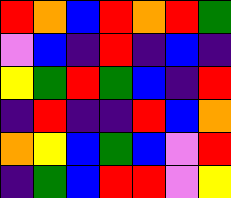[["red", "orange", "blue", "red", "orange", "red", "green"], ["violet", "blue", "indigo", "red", "indigo", "blue", "indigo"], ["yellow", "green", "red", "green", "blue", "indigo", "red"], ["indigo", "red", "indigo", "indigo", "red", "blue", "orange"], ["orange", "yellow", "blue", "green", "blue", "violet", "red"], ["indigo", "green", "blue", "red", "red", "violet", "yellow"]]